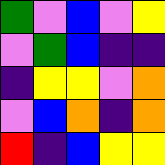[["green", "violet", "blue", "violet", "yellow"], ["violet", "green", "blue", "indigo", "indigo"], ["indigo", "yellow", "yellow", "violet", "orange"], ["violet", "blue", "orange", "indigo", "orange"], ["red", "indigo", "blue", "yellow", "yellow"]]